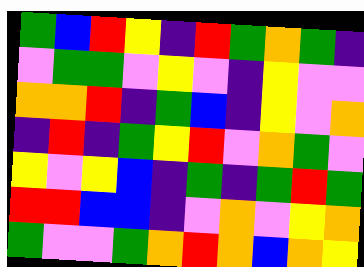[["green", "blue", "red", "yellow", "indigo", "red", "green", "orange", "green", "indigo"], ["violet", "green", "green", "violet", "yellow", "violet", "indigo", "yellow", "violet", "violet"], ["orange", "orange", "red", "indigo", "green", "blue", "indigo", "yellow", "violet", "orange"], ["indigo", "red", "indigo", "green", "yellow", "red", "violet", "orange", "green", "violet"], ["yellow", "violet", "yellow", "blue", "indigo", "green", "indigo", "green", "red", "green"], ["red", "red", "blue", "blue", "indigo", "violet", "orange", "violet", "yellow", "orange"], ["green", "violet", "violet", "green", "orange", "red", "orange", "blue", "orange", "yellow"]]